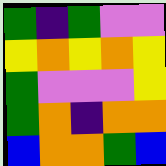[["green", "indigo", "green", "violet", "violet"], ["yellow", "orange", "yellow", "orange", "yellow"], ["green", "violet", "violet", "violet", "yellow"], ["green", "orange", "indigo", "orange", "orange"], ["blue", "orange", "orange", "green", "blue"]]